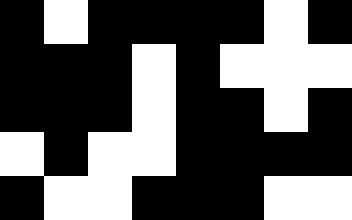[["black", "white", "black", "black", "black", "black", "white", "black"], ["black", "black", "black", "white", "black", "white", "white", "white"], ["black", "black", "black", "white", "black", "black", "white", "black"], ["white", "black", "white", "white", "black", "black", "black", "black"], ["black", "white", "white", "black", "black", "black", "white", "white"]]